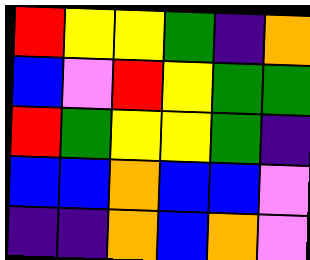[["red", "yellow", "yellow", "green", "indigo", "orange"], ["blue", "violet", "red", "yellow", "green", "green"], ["red", "green", "yellow", "yellow", "green", "indigo"], ["blue", "blue", "orange", "blue", "blue", "violet"], ["indigo", "indigo", "orange", "blue", "orange", "violet"]]